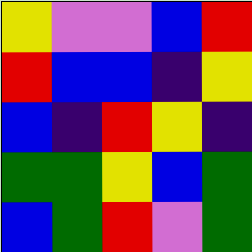[["yellow", "violet", "violet", "blue", "red"], ["red", "blue", "blue", "indigo", "yellow"], ["blue", "indigo", "red", "yellow", "indigo"], ["green", "green", "yellow", "blue", "green"], ["blue", "green", "red", "violet", "green"]]